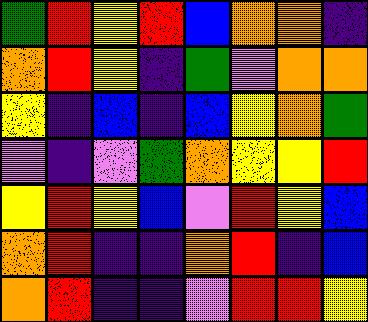[["green", "red", "yellow", "red", "blue", "orange", "orange", "indigo"], ["orange", "red", "yellow", "indigo", "green", "violet", "orange", "orange"], ["yellow", "indigo", "blue", "indigo", "blue", "yellow", "orange", "green"], ["violet", "indigo", "violet", "green", "orange", "yellow", "yellow", "red"], ["yellow", "red", "yellow", "blue", "violet", "red", "yellow", "blue"], ["orange", "red", "indigo", "indigo", "orange", "red", "indigo", "blue"], ["orange", "red", "indigo", "indigo", "violet", "red", "red", "yellow"]]